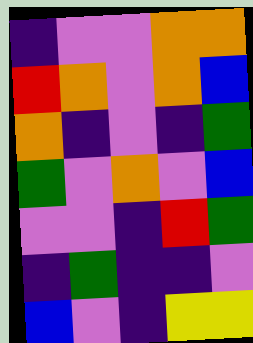[["indigo", "violet", "violet", "orange", "orange"], ["red", "orange", "violet", "orange", "blue"], ["orange", "indigo", "violet", "indigo", "green"], ["green", "violet", "orange", "violet", "blue"], ["violet", "violet", "indigo", "red", "green"], ["indigo", "green", "indigo", "indigo", "violet"], ["blue", "violet", "indigo", "yellow", "yellow"]]